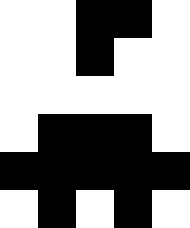[["white", "white", "black", "black", "white"], ["white", "white", "black", "white", "white"], ["white", "white", "white", "white", "white"], ["white", "black", "black", "black", "white"], ["black", "black", "black", "black", "black"], ["white", "black", "white", "black", "white"]]